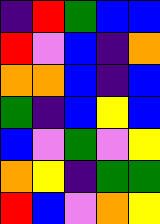[["indigo", "red", "green", "blue", "blue"], ["red", "violet", "blue", "indigo", "orange"], ["orange", "orange", "blue", "indigo", "blue"], ["green", "indigo", "blue", "yellow", "blue"], ["blue", "violet", "green", "violet", "yellow"], ["orange", "yellow", "indigo", "green", "green"], ["red", "blue", "violet", "orange", "yellow"]]